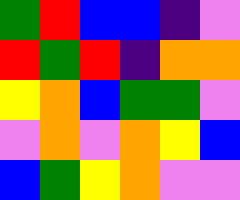[["green", "red", "blue", "blue", "indigo", "violet"], ["red", "green", "red", "indigo", "orange", "orange"], ["yellow", "orange", "blue", "green", "green", "violet"], ["violet", "orange", "violet", "orange", "yellow", "blue"], ["blue", "green", "yellow", "orange", "violet", "violet"]]